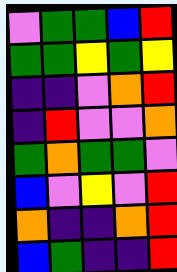[["violet", "green", "green", "blue", "red"], ["green", "green", "yellow", "green", "yellow"], ["indigo", "indigo", "violet", "orange", "red"], ["indigo", "red", "violet", "violet", "orange"], ["green", "orange", "green", "green", "violet"], ["blue", "violet", "yellow", "violet", "red"], ["orange", "indigo", "indigo", "orange", "red"], ["blue", "green", "indigo", "indigo", "red"]]